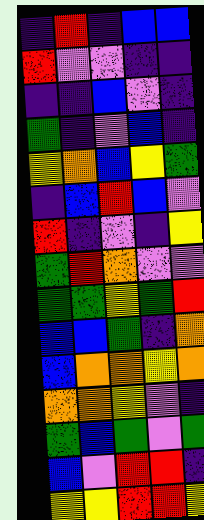[["indigo", "red", "indigo", "blue", "blue"], ["red", "violet", "violet", "indigo", "indigo"], ["indigo", "indigo", "blue", "violet", "indigo"], ["green", "indigo", "violet", "blue", "indigo"], ["yellow", "orange", "blue", "yellow", "green"], ["indigo", "blue", "red", "blue", "violet"], ["red", "indigo", "violet", "indigo", "yellow"], ["green", "red", "orange", "violet", "violet"], ["green", "green", "yellow", "green", "red"], ["blue", "blue", "green", "indigo", "orange"], ["blue", "orange", "orange", "yellow", "orange"], ["orange", "orange", "yellow", "violet", "indigo"], ["green", "blue", "green", "violet", "green"], ["blue", "violet", "red", "red", "indigo"], ["yellow", "yellow", "red", "red", "yellow"]]